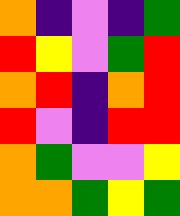[["orange", "indigo", "violet", "indigo", "green"], ["red", "yellow", "violet", "green", "red"], ["orange", "red", "indigo", "orange", "red"], ["red", "violet", "indigo", "red", "red"], ["orange", "green", "violet", "violet", "yellow"], ["orange", "orange", "green", "yellow", "green"]]